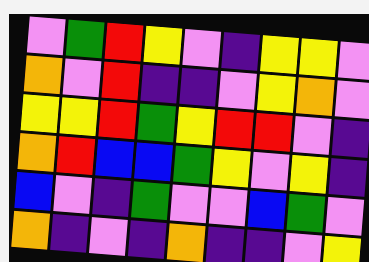[["violet", "green", "red", "yellow", "violet", "indigo", "yellow", "yellow", "violet"], ["orange", "violet", "red", "indigo", "indigo", "violet", "yellow", "orange", "violet"], ["yellow", "yellow", "red", "green", "yellow", "red", "red", "violet", "indigo"], ["orange", "red", "blue", "blue", "green", "yellow", "violet", "yellow", "indigo"], ["blue", "violet", "indigo", "green", "violet", "violet", "blue", "green", "violet"], ["orange", "indigo", "violet", "indigo", "orange", "indigo", "indigo", "violet", "yellow"]]